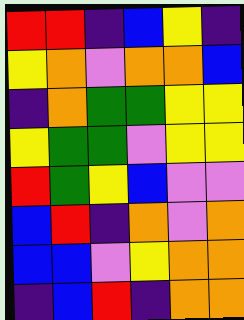[["red", "red", "indigo", "blue", "yellow", "indigo"], ["yellow", "orange", "violet", "orange", "orange", "blue"], ["indigo", "orange", "green", "green", "yellow", "yellow"], ["yellow", "green", "green", "violet", "yellow", "yellow"], ["red", "green", "yellow", "blue", "violet", "violet"], ["blue", "red", "indigo", "orange", "violet", "orange"], ["blue", "blue", "violet", "yellow", "orange", "orange"], ["indigo", "blue", "red", "indigo", "orange", "orange"]]